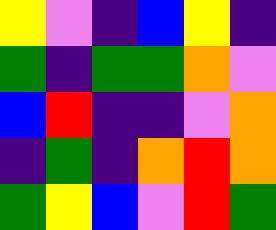[["yellow", "violet", "indigo", "blue", "yellow", "indigo"], ["green", "indigo", "green", "green", "orange", "violet"], ["blue", "red", "indigo", "indigo", "violet", "orange"], ["indigo", "green", "indigo", "orange", "red", "orange"], ["green", "yellow", "blue", "violet", "red", "green"]]